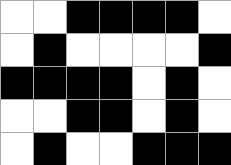[["white", "white", "black", "black", "black", "black", "white"], ["white", "black", "white", "white", "white", "white", "black"], ["black", "black", "black", "black", "white", "black", "white"], ["white", "white", "black", "black", "white", "black", "white"], ["white", "black", "white", "white", "black", "black", "black"]]